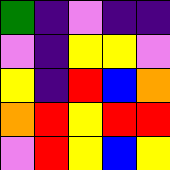[["green", "indigo", "violet", "indigo", "indigo"], ["violet", "indigo", "yellow", "yellow", "violet"], ["yellow", "indigo", "red", "blue", "orange"], ["orange", "red", "yellow", "red", "red"], ["violet", "red", "yellow", "blue", "yellow"]]